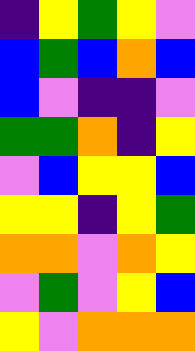[["indigo", "yellow", "green", "yellow", "violet"], ["blue", "green", "blue", "orange", "blue"], ["blue", "violet", "indigo", "indigo", "violet"], ["green", "green", "orange", "indigo", "yellow"], ["violet", "blue", "yellow", "yellow", "blue"], ["yellow", "yellow", "indigo", "yellow", "green"], ["orange", "orange", "violet", "orange", "yellow"], ["violet", "green", "violet", "yellow", "blue"], ["yellow", "violet", "orange", "orange", "orange"]]